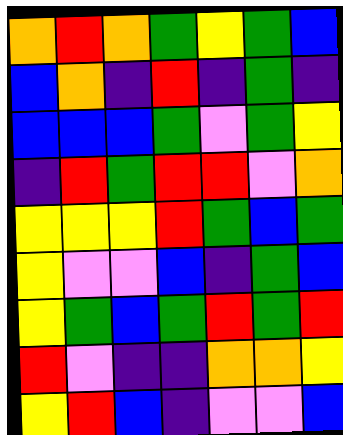[["orange", "red", "orange", "green", "yellow", "green", "blue"], ["blue", "orange", "indigo", "red", "indigo", "green", "indigo"], ["blue", "blue", "blue", "green", "violet", "green", "yellow"], ["indigo", "red", "green", "red", "red", "violet", "orange"], ["yellow", "yellow", "yellow", "red", "green", "blue", "green"], ["yellow", "violet", "violet", "blue", "indigo", "green", "blue"], ["yellow", "green", "blue", "green", "red", "green", "red"], ["red", "violet", "indigo", "indigo", "orange", "orange", "yellow"], ["yellow", "red", "blue", "indigo", "violet", "violet", "blue"]]